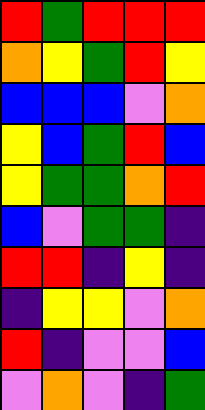[["red", "green", "red", "red", "red"], ["orange", "yellow", "green", "red", "yellow"], ["blue", "blue", "blue", "violet", "orange"], ["yellow", "blue", "green", "red", "blue"], ["yellow", "green", "green", "orange", "red"], ["blue", "violet", "green", "green", "indigo"], ["red", "red", "indigo", "yellow", "indigo"], ["indigo", "yellow", "yellow", "violet", "orange"], ["red", "indigo", "violet", "violet", "blue"], ["violet", "orange", "violet", "indigo", "green"]]